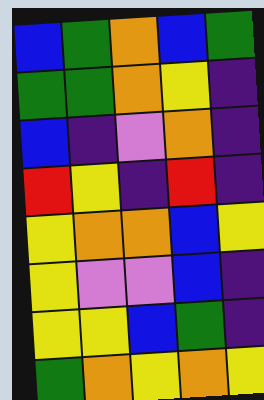[["blue", "green", "orange", "blue", "green"], ["green", "green", "orange", "yellow", "indigo"], ["blue", "indigo", "violet", "orange", "indigo"], ["red", "yellow", "indigo", "red", "indigo"], ["yellow", "orange", "orange", "blue", "yellow"], ["yellow", "violet", "violet", "blue", "indigo"], ["yellow", "yellow", "blue", "green", "indigo"], ["green", "orange", "yellow", "orange", "yellow"]]